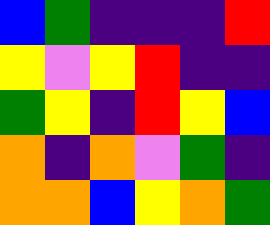[["blue", "green", "indigo", "indigo", "indigo", "red"], ["yellow", "violet", "yellow", "red", "indigo", "indigo"], ["green", "yellow", "indigo", "red", "yellow", "blue"], ["orange", "indigo", "orange", "violet", "green", "indigo"], ["orange", "orange", "blue", "yellow", "orange", "green"]]